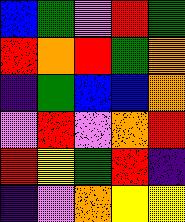[["blue", "green", "violet", "red", "green"], ["red", "orange", "red", "green", "orange"], ["indigo", "green", "blue", "blue", "orange"], ["violet", "red", "violet", "orange", "red"], ["red", "yellow", "green", "red", "indigo"], ["indigo", "violet", "orange", "yellow", "yellow"]]